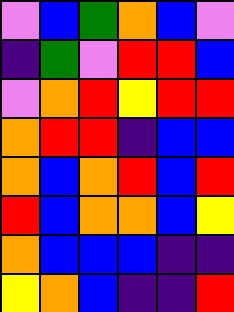[["violet", "blue", "green", "orange", "blue", "violet"], ["indigo", "green", "violet", "red", "red", "blue"], ["violet", "orange", "red", "yellow", "red", "red"], ["orange", "red", "red", "indigo", "blue", "blue"], ["orange", "blue", "orange", "red", "blue", "red"], ["red", "blue", "orange", "orange", "blue", "yellow"], ["orange", "blue", "blue", "blue", "indigo", "indigo"], ["yellow", "orange", "blue", "indigo", "indigo", "red"]]